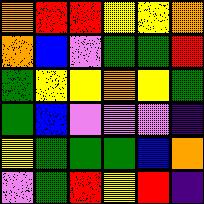[["orange", "red", "red", "yellow", "yellow", "orange"], ["orange", "blue", "violet", "green", "green", "red"], ["green", "yellow", "yellow", "orange", "yellow", "green"], ["green", "blue", "violet", "violet", "violet", "indigo"], ["yellow", "green", "green", "green", "blue", "orange"], ["violet", "green", "red", "yellow", "red", "indigo"]]